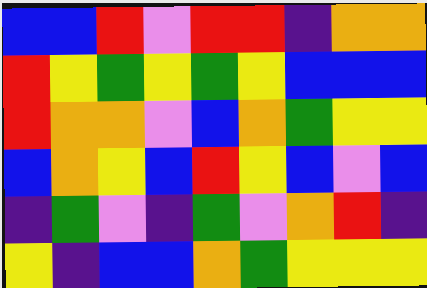[["blue", "blue", "red", "violet", "red", "red", "indigo", "orange", "orange"], ["red", "yellow", "green", "yellow", "green", "yellow", "blue", "blue", "blue"], ["red", "orange", "orange", "violet", "blue", "orange", "green", "yellow", "yellow"], ["blue", "orange", "yellow", "blue", "red", "yellow", "blue", "violet", "blue"], ["indigo", "green", "violet", "indigo", "green", "violet", "orange", "red", "indigo"], ["yellow", "indigo", "blue", "blue", "orange", "green", "yellow", "yellow", "yellow"]]